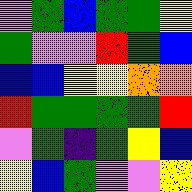[["violet", "green", "blue", "green", "green", "yellow"], ["green", "violet", "violet", "red", "green", "blue"], ["blue", "blue", "yellow", "yellow", "orange", "orange"], ["red", "green", "green", "green", "green", "red"], ["violet", "green", "indigo", "green", "yellow", "blue"], ["yellow", "blue", "green", "violet", "violet", "yellow"]]